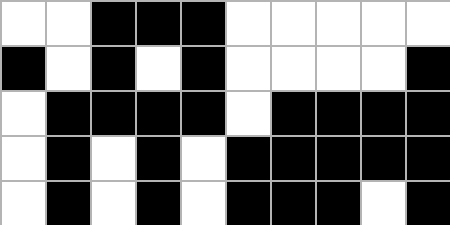[["white", "white", "black", "black", "black", "white", "white", "white", "white", "white"], ["black", "white", "black", "white", "black", "white", "white", "white", "white", "black"], ["white", "black", "black", "black", "black", "white", "black", "black", "black", "black"], ["white", "black", "white", "black", "white", "black", "black", "black", "black", "black"], ["white", "black", "white", "black", "white", "black", "black", "black", "white", "black"]]